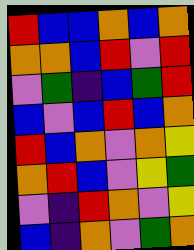[["red", "blue", "blue", "orange", "blue", "orange"], ["orange", "orange", "blue", "red", "violet", "red"], ["violet", "green", "indigo", "blue", "green", "red"], ["blue", "violet", "blue", "red", "blue", "orange"], ["red", "blue", "orange", "violet", "orange", "yellow"], ["orange", "red", "blue", "violet", "yellow", "green"], ["violet", "indigo", "red", "orange", "violet", "yellow"], ["blue", "indigo", "orange", "violet", "green", "orange"]]